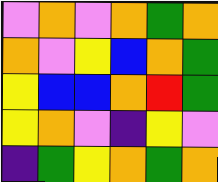[["violet", "orange", "violet", "orange", "green", "orange"], ["orange", "violet", "yellow", "blue", "orange", "green"], ["yellow", "blue", "blue", "orange", "red", "green"], ["yellow", "orange", "violet", "indigo", "yellow", "violet"], ["indigo", "green", "yellow", "orange", "green", "orange"]]